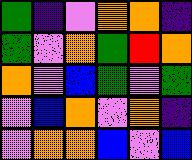[["green", "indigo", "violet", "orange", "orange", "indigo"], ["green", "violet", "orange", "green", "red", "orange"], ["orange", "violet", "blue", "green", "violet", "green"], ["violet", "blue", "orange", "violet", "orange", "indigo"], ["violet", "orange", "orange", "blue", "violet", "blue"]]